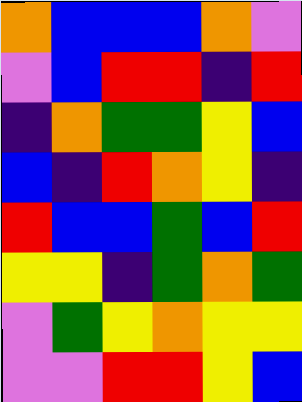[["orange", "blue", "blue", "blue", "orange", "violet"], ["violet", "blue", "red", "red", "indigo", "red"], ["indigo", "orange", "green", "green", "yellow", "blue"], ["blue", "indigo", "red", "orange", "yellow", "indigo"], ["red", "blue", "blue", "green", "blue", "red"], ["yellow", "yellow", "indigo", "green", "orange", "green"], ["violet", "green", "yellow", "orange", "yellow", "yellow"], ["violet", "violet", "red", "red", "yellow", "blue"]]